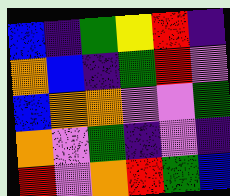[["blue", "indigo", "green", "yellow", "red", "indigo"], ["orange", "blue", "indigo", "green", "red", "violet"], ["blue", "orange", "orange", "violet", "violet", "green"], ["orange", "violet", "green", "indigo", "violet", "indigo"], ["red", "violet", "orange", "red", "green", "blue"]]